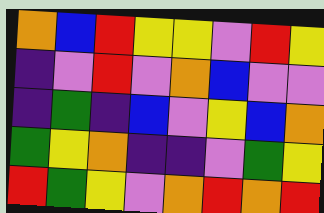[["orange", "blue", "red", "yellow", "yellow", "violet", "red", "yellow"], ["indigo", "violet", "red", "violet", "orange", "blue", "violet", "violet"], ["indigo", "green", "indigo", "blue", "violet", "yellow", "blue", "orange"], ["green", "yellow", "orange", "indigo", "indigo", "violet", "green", "yellow"], ["red", "green", "yellow", "violet", "orange", "red", "orange", "red"]]